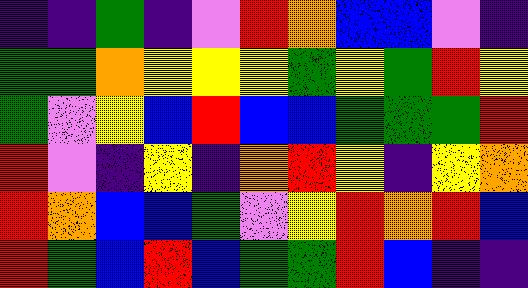[["indigo", "indigo", "green", "indigo", "violet", "red", "orange", "blue", "blue", "violet", "indigo"], ["green", "green", "orange", "yellow", "yellow", "yellow", "green", "yellow", "green", "red", "yellow"], ["green", "violet", "yellow", "blue", "red", "blue", "blue", "green", "green", "green", "red"], ["red", "violet", "indigo", "yellow", "indigo", "orange", "red", "yellow", "indigo", "yellow", "orange"], ["red", "orange", "blue", "blue", "green", "violet", "yellow", "red", "orange", "red", "blue"], ["red", "green", "blue", "red", "blue", "green", "green", "red", "blue", "indigo", "indigo"]]